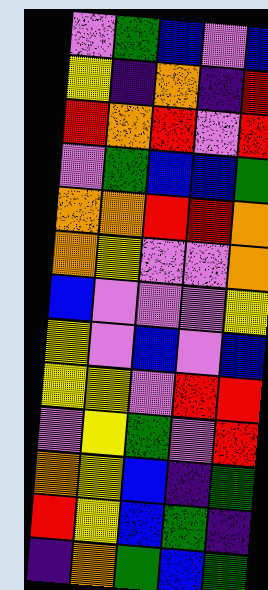[["violet", "green", "blue", "violet", "blue"], ["yellow", "indigo", "orange", "indigo", "red"], ["red", "orange", "red", "violet", "red"], ["violet", "green", "blue", "blue", "green"], ["orange", "orange", "red", "red", "orange"], ["orange", "yellow", "violet", "violet", "orange"], ["blue", "violet", "violet", "violet", "yellow"], ["yellow", "violet", "blue", "violet", "blue"], ["yellow", "yellow", "violet", "red", "red"], ["violet", "yellow", "green", "violet", "red"], ["orange", "yellow", "blue", "indigo", "green"], ["red", "yellow", "blue", "green", "indigo"], ["indigo", "orange", "green", "blue", "green"]]